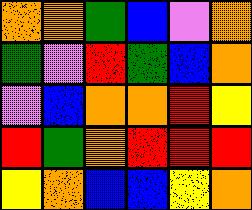[["orange", "orange", "green", "blue", "violet", "orange"], ["green", "violet", "red", "green", "blue", "orange"], ["violet", "blue", "orange", "orange", "red", "yellow"], ["red", "green", "orange", "red", "red", "red"], ["yellow", "orange", "blue", "blue", "yellow", "orange"]]